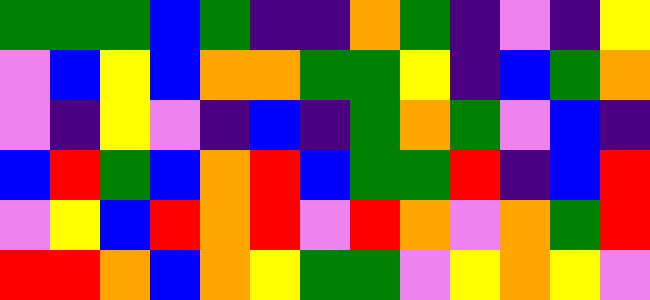[["green", "green", "green", "blue", "green", "indigo", "indigo", "orange", "green", "indigo", "violet", "indigo", "yellow"], ["violet", "blue", "yellow", "blue", "orange", "orange", "green", "green", "yellow", "indigo", "blue", "green", "orange"], ["violet", "indigo", "yellow", "violet", "indigo", "blue", "indigo", "green", "orange", "green", "violet", "blue", "indigo"], ["blue", "red", "green", "blue", "orange", "red", "blue", "green", "green", "red", "indigo", "blue", "red"], ["violet", "yellow", "blue", "red", "orange", "red", "violet", "red", "orange", "violet", "orange", "green", "red"], ["red", "red", "orange", "blue", "orange", "yellow", "green", "green", "violet", "yellow", "orange", "yellow", "violet"]]